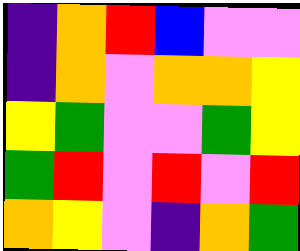[["indigo", "orange", "red", "blue", "violet", "violet"], ["indigo", "orange", "violet", "orange", "orange", "yellow"], ["yellow", "green", "violet", "violet", "green", "yellow"], ["green", "red", "violet", "red", "violet", "red"], ["orange", "yellow", "violet", "indigo", "orange", "green"]]